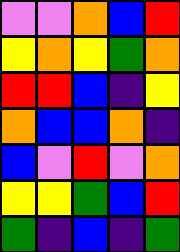[["violet", "violet", "orange", "blue", "red"], ["yellow", "orange", "yellow", "green", "orange"], ["red", "red", "blue", "indigo", "yellow"], ["orange", "blue", "blue", "orange", "indigo"], ["blue", "violet", "red", "violet", "orange"], ["yellow", "yellow", "green", "blue", "red"], ["green", "indigo", "blue", "indigo", "green"]]